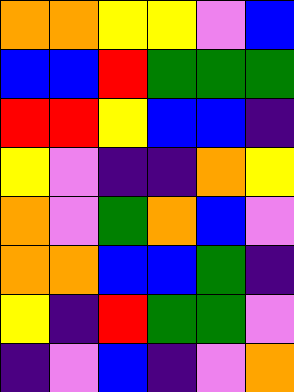[["orange", "orange", "yellow", "yellow", "violet", "blue"], ["blue", "blue", "red", "green", "green", "green"], ["red", "red", "yellow", "blue", "blue", "indigo"], ["yellow", "violet", "indigo", "indigo", "orange", "yellow"], ["orange", "violet", "green", "orange", "blue", "violet"], ["orange", "orange", "blue", "blue", "green", "indigo"], ["yellow", "indigo", "red", "green", "green", "violet"], ["indigo", "violet", "blue", "indigo", "violet", "orange"]]